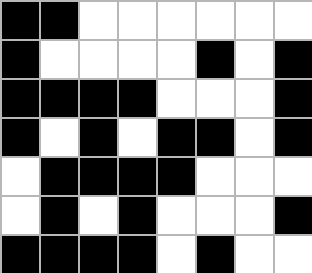[["black", "black", "white", "white", "white", "white", "white", "white"], ["black", "white", "white", "white", "white", "black", "white", "black"], ["black", "black", "black", "black", "white", "white", "white", "black"], ["black", "white", "black", "white", "black", "black", "white", "black"], ["white", "black", "black", "black", "black", "white", "white", "white"], ["white", "black", "white", "black", "white", "white", "white", "black"], ["black", "black", "black", "black", "white", "black", "white", "white"]]